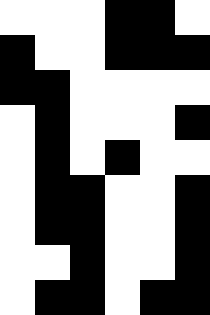[["white", "white", "white", "black", "black", "white"], ["black", "white", "white", "black", "black", "black"], ["black", "black", "white", "white", "white", "white"], ["white", "black", "white", "white", "white", "black"], ["white", "black", "white", "black", "white", "white"], ["white", "black", "black", "white", "white", "black"], ["white", "black", "black", "white", "white", "black"], ["white", "white", "black", "white", "white", "black"], ["white", "black", "black", "white", "black", "black"]]